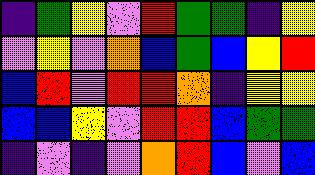[["indigo", "green", "yellow", "violet", "red", "green", "green", "indigo", "yellow"], ["violet", "yellow", "violet", "orange", "blue", "green", "blue", "yellow", "red"], ["blue", "red", "violet", "red", "red", "orange", "indigo", "yellow", "yellow"], ["blue", "blue", "yellow", "violet", "red", "red", "blue", "green", "green"], ["indigo", "violet", "indigo", "violet", "orange", "red", "blue", "violet", "blue"]]